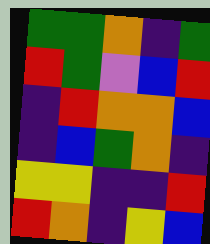[["green", "green", "orange", "indigo", "green"], ["red", "green", "violet", "blue", "red"], ["indigo", "red", "orange", "orange", "blue"], ["indigo", "blue", "green", "orange", "indigo"], ["yellow", "yellow", "indigo", "indigo", "red"], ["red", "orange", "indigo", "yellow", "blue"]]